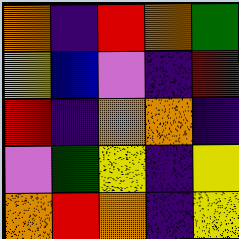[["orange", "indigo", "red", "orange", "green"], ["yellow", "blue", "violet", "indigo", "red"], ["red", "indigo", "orange", "orange", "indigo"], ["violet", "green", "yellow", "indigo", "yellow"], ["orange", "red", "orange", "indigo", "yellow"]]